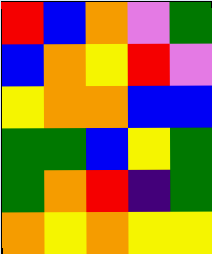[["red", "blue", "orange", "violet", "green"], ["blue", "orange", "yellow", "red", "violet"], ["yellow", "orange", "orange", "blue", "blue"], ["green", "green", "blue", "yellow", "green"], ["green", "orange", "red", "indigo", "green"], ["orange", "yellow", "orange", "yellow", "yellow"]]